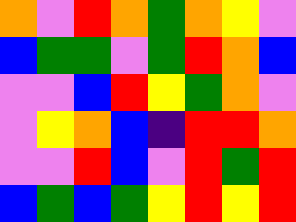[["orange", "violet", "red", "orange", "green", "orange", "yellow", "violet"], ["blue", "green", "green", "violet", "green", "red", "orange", "blue"], ["violet", "violet", "blue", "red", "yellow", "green", "orange", "violet"], ["violet", "yellow", "orange", "blue", "indigo", "red", "red", "orange"], ["violet", "violet", "red", "blue", "violet", "red", "green", "red"], ["blue", "green", "blue", "green", "yellow", "red", "yellow", "red"]]